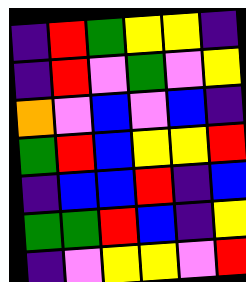[["indigo", "red", "green", "yellow", "yellow", "indigo"], ["indigo", "red", "violet", "green", "violet", "yellow"], ["orange", "violet", "blue", "violet", "blue", "indigo"], ["green", "red", "blue", "yellow", "yellow", "red"], ["indigo", "blue", "blue", "red", "indigo", "blue"], ["green", "green", "red", "blue", "indigo", "yellow"], ["indigo", "violet", "yellow", "yellow", "violet", "red"]]